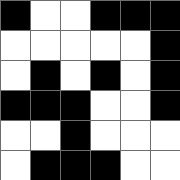[["black", "white", "white", "black", "black", "black"], ["white", "white", "white", "white", "white", "black"], ["white", "black", "white", "black", "white", "black"], ["black", "black", "black", "white", "white", "black"], ["white", "white", "black", "white", "white", "white"], ["white", "black", "black", "black", "white", "white"]]